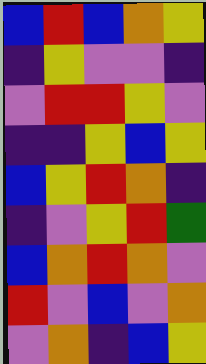[["blue", "red", "blue", "orange", "yellow"], ["indigo", "yellow", "violet", "violet", "indigo"], ["violet", "red", "red", "yellow", "violet"], ["indigo", "indigo", "yellow", "blue", "yellow"], ["blue", "yellow", "red", "orange", "indigo"], ["indigo", "violet", "yellow", "red", "green"], ["blue", "orange", "red", "orange", "violet"], ["red", "violet", "blue", "violet", "orange"], ["violet", "orange", "indigo", "blue", "yellow"]]